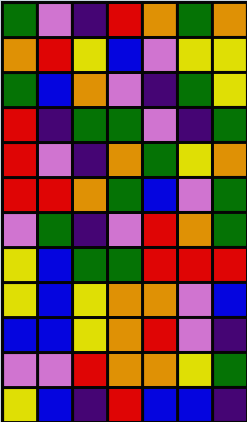[["green", "violet", "indigo", "red", "orange", "green", "orange"], ["orange", "red", "yellow", "blue", "violet", "yellow", "yellow"], ["green", "blue", "orange", "violet", "indigo", "green", "yellow"], ["red", "indigo", "green", "green", "violet", "indigo", "green"], ["red", "violet", "indigo", "orange", "green", "yellow", "orange"], ["red", "red", "orange", "green", "blue", "violet", "green"], ["violet", "green", "indigo", "violet", "red", "orange", "green"], ["yellow", "blue", "green", "green", "red", "red", "red"], ["yellow", "blue", "yellow", "orange", "orange", "violet", "blue"], ["blue", "blue", "yellow", "orange", "red", "violet", "indigo"], ["violet", "violet", "red", "orange", "orange", "yellow", "green"], ["yellow", "blue", "indigo", "red", "blue", "blue", "indigo"]]